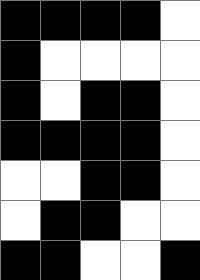[["black", "black", "black", "black", "white"], ["black", "white", "white", "white", "white"], ["black", "white", "black", "black", "white"], ["black", "black", "black", "black", "white"], ["white", "white", "black", "black", "white"], ["white", "black", "black", "white", "white"], ["black", "black", "white", "white", "black"]]